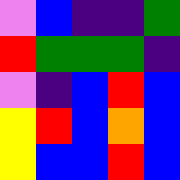[["violet", "blue", "indigo", "indigo", "green"], ["red", "green", "green", "green", "indigo"], ["violet", "indigo", "blue", "red", "blue"], ["yellow", "red", "blue", "orange", "blue"], ["yellow", "blue", "blue", "red", "blue"]]